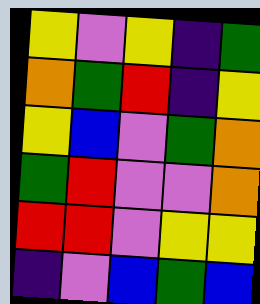[["yellow", "violet", "yellow", "indigo", "green"], ["orange", "green", "red", "indigo", "yellow"], ["yellow", "blue", "violet", "green", "orange"], ["green", "red", "violet", "violet", "orange"], ["red", "red", "violet", "yellow", "yellow"], ["indigo", "violet", "blue", "green", "blue"]]